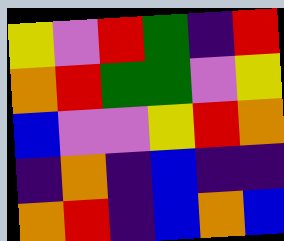[["yellow", "violet", "red", "green", "indigo", "red"], ["orange", "red", "green", "green", "violet", "yellow"], ["blue", "violet", "violet", "yellow", "red", "orange"], ["indigo", "orange", "indigo", "blue", "indigo", "indigo"], ["orange", "red", "indigo", "blue", "orange", "blue"]]